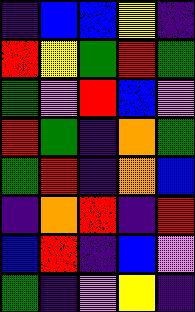[["indigo", "blue", "blue", "yellow", "indigo"], ["red", "yellow", "green", "red", "green"], ["green", "violet", "red", "blue", "violet"], ["red", "green", "indigo", "orange", "green"], ["green", "red", "indigo", "orange", "blue"], ["indigo", "orange", "red", "indigo", "red"], ["blue", "red", "indigo", "blue", "violet"], ["green", "indigo", "violet", "yellow", "indigo"]]